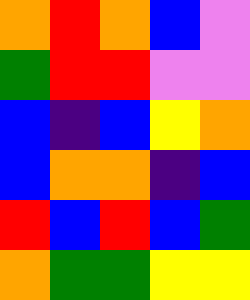[["orange", "red", "orange", "blue", "violet"], ["green", "red", "red", "violet", "violet"], ["blue", "indigo", "blue", "yellow", "orange"], ["blue", "orange", "orange", "indigo", "blue"], ["red", "blue", "red", "blue", "green"], ["orange", "green", "green", "yellow", "yellow"]]